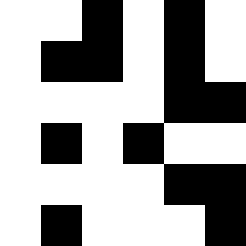[["white", "white", "black", "white", "black", "white"], ["white", "black", "black", "white", "black", "white"], ["white", "white", "white", "white", "black", "black"], ["white", "black", "white", "black", "white", "white"], ["white", "white", "white", "white", "black", "black"], ["white", "black", "white", "white", "white", "black"]]